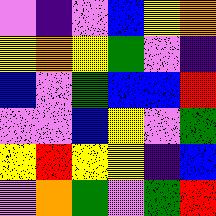[["violet", "indigo", "violet", "blue", "yellow", "orange"], ["yellow", "orange", "yellow", "green", "violet", "indigo"], ["blue", "violet", "green", "blue", "blue", "red"], ["violet", "violet", "blue", "yellow", "violet", "green"], ["yellow", "red", "yellow", "yellow", "indigo", "blue"], ["violet", "orange", "green", "violet", "green", "red"]]